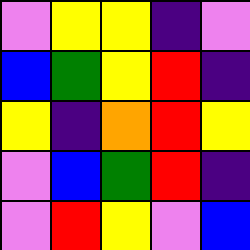[["violet", "yellow", "yellow", "indigo", "violet"], ["blue", "green", "yellow", "red", "indigo"], ["yellow", "indigo", "orange", "red", "yellow"], ["violet", "blue", "green", "red", "indigo"], ["violet", "red", "yellow", "violet", "blue"]]